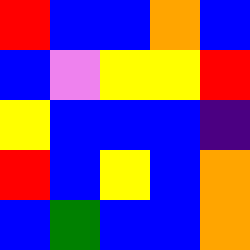[["red", "blue", "blue", "orange", "blue"], ["blue", "violet", "yellow", "yellow", "red"], ["yellow", "blue", "blue", "blue", "indigo"], ["red", "blue", "yellow", "blue", "orange"], ["blue", "green", "blue", "blue", "orange"]]